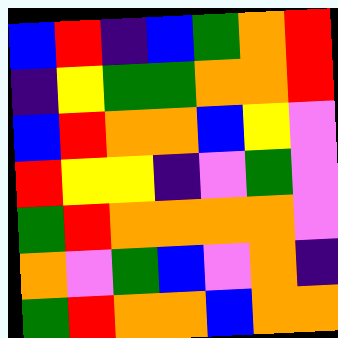[["blue", "red", "indigo", "blue", "green", "orange", "red"], ["indigo", "yellow", "green", "green", "orange", "orange", "red"], ["blue", "red", "orange", "orange", "blue", "yellow", "violet"], ["red", "yellow", "yellow", "indigo", "violet", "green", "violet"], ["green", "red", "orange", "orange", "orange", "orange", "violet"], ["orange", "violet", "green", "blue", "violet", "orange", "indigo"], ["green", "red", "orange", "orange", "blue", "orange", "orange"]]